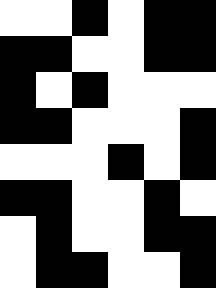[["white", "white", "black", "white", "black", "black"], ["black", "black", "white", "white", "black", "black"], ["black", "white", "black", "white", "white", "white"], ["black", "black", "white", "white", "white", "black"], ["white", "white", "white", "black", "white", "black"], ["black", "black", "white", "white", "black", "white"], ["white", "black", "white", "white", "black", "black"], ["white", "black", "black", "white", "white", "black"]]